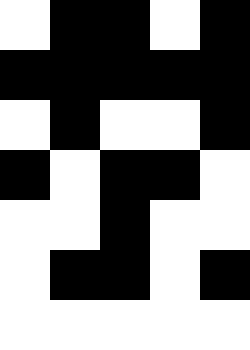[["white", "black", "black", "white", "black"], ["black", "black", "black", "black", "black"], ["white", "black", "white", "white", "black"], ["black", "white", "black", "black", "white"], ["white", "white", "black", "white", "white"], ["white", "black", "black", "white", "black"], ["white", "white", "white", "white", "white"]]